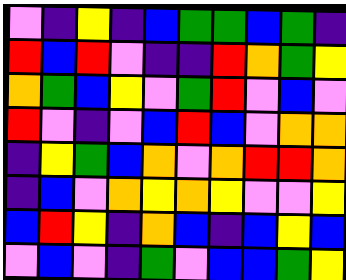[["violet", "indigo", "yellow", "indigo", "blue", "green", "green", "blue", "green", "indigo"], ["red", "blue", "red", "violet", "indigo", "indigo", "red", "orange", "green", "yellow"], ["orange", "green", "blue", "yellow", "violet", "green", "red", "violet", "blue", "violet"], ["red", "violet", "indigo", "violet", "blue", "red", "blue", "violet", "orange", "orange"], ["indigo", "yellow", "green", "blue", "orange", "violet", "orange", "red", "red", "orange"], ["indigo", "blue", "violet", "orange", "yellow", "orange", "yellow", "violet", "violet", "yellow"], ["blue", "red", "yellow", "indigo", "orange", "blue", "indigo", "blue", "yellow", "blue"], ["violet", "blue", "violet", "indigo", "green", "violet", "blue", "blue", "green", "yellow"]]